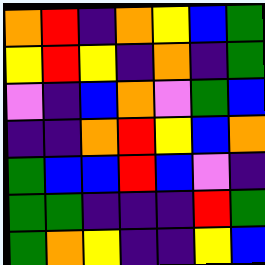[["orange", "red", "indigo", "orange", "yellow", "blue", "green"], ["yellow", "red", "yellow", "indigo", "orange", "indigo", "green"], ["violet", "indigo", "blue", "orange", "violet", "green", "blue"], ["indigo", "indigo", "orange", "red", "yellow", "blue", "orange"], ["green", "blue", "blue", "red", "blue", "violet", "indigo"], ["green", "green", "indigo", "indigo", "indigo", "red", "green"], ["green", "orange", "yellow", "indigo", "indigo", "yellow", "blue"]]